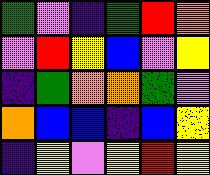[["green", "violet", "indigo", "green", "red", "orange"], ["violet", "red", "yellow", "blue", "violet", "yellow"], ["indigo", "green", "orange", "orange", "green", "violet"], ["orange", "blue", "blue", "indigo", "blue", "yellow"], ["indigo", "yellow", "violet", "yellow", "red", "yellow"]]